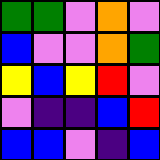[["green", "green", "violet", "orange", "violet"], ["blue", "violet", "violet", "orange", "green"], ["yellow", "blue", "yellow", "red", "violet"], ["violet", "indigo", "indigo", "blue", "red"], ["blue", "blue", "violet", "indigo", "blue"]]